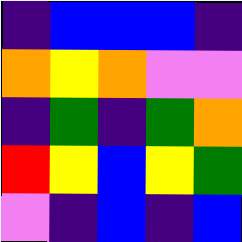[["indigo", "blue", "blue", "blue", "indigo"], ["orange", "yellow", "orange", "violet", "violet"], ["indigo", "green", "indigo", "green", "orange"], ["red", "yellow", "blue", "yellow", "green"], ["violet", "indigo", "blue", "indigo", "blue"]]